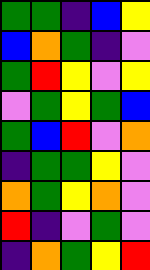[["green", "green", "indigo", "blue", "yellow"], ["blue", "orange", "green", "indigo", "violet"], ["green", "red", "yellow", "violet", "yellow"], ["violet", "green", "yellow", "green", "blue"], ["green", "blue", "red", "violet", "orange"], ["indigo", "green", "green", "yellow", "violet"], ["orange", "green", "yellow", "orange", "violet"], ["red", "indigo", "violet", "green", "violet"], ["indigo", "orange", "green", "yellow", "red"]]